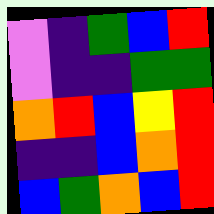[["violet", "indigo", "green", "blue", "red"], ["violet", "indigo", "indigo", "green", "green"], ["orange", "red", "blue", "yellow", "red"], ["indigo", "indigo", "blue", "orange", "red"], ["blue", "green", "orange", "blue", "red"]]